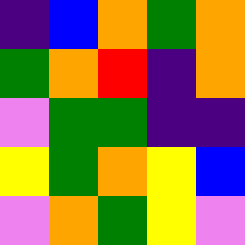[["indigo", "blue", "orange", "green", "orange"], ["green", "orange", "red", "indigo", "orange"], ["violet", "green", "green", "indigo", "indigo"], ["yellow", "green", "orange", "yellow", "blue"], ["violet", "orange", "green", "yellow", "violet"]]